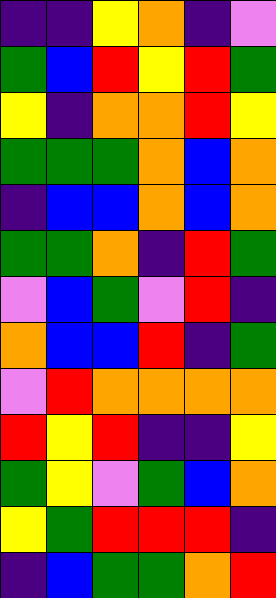[["indigo", "indigo", "yellow", "orange", "indigo", "violet"], ["green", "blue", "red", "yellow", "red", "green"], ["yellow", "indigo", "orange", "orange", "red", "yellow"], ["green", "green", "green", "orange", "blue", "orange"], ["indigo", "blue", "blue", "orange", "blue", "orange"], ["green", "green", "orange", "indigo", "red", "green"], ["violet", "blue", "green", "violet", "red", "indigo"], ["orange", "blue", "blue", "red", "indigo", "green"], ["violet", "red", "orange", "orange", "orange", "orange"], ["red", "yellow", "red", "indigo", "indigo", "yellow"], ["green", "yellow", "violet", "green", "blue", "orange"], ["yellow", "green", "red", "red", "red", "indigo"], ["indigo", "blue", "green", "green", "orange", "red"]]